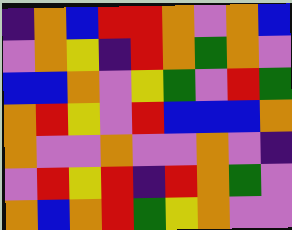[["indigo", "orange", "blue", "red", "red", "orange", "violet", "orange", "blue"], ["violet", "orange", "yellow", "indigo", "red", "orange", "green", "orange", "violet"], ["blue", "blue", "orange", "violet", "yellow", "green", "violet", "red", "green"], ["orange", "red", "yellow", "violet", "red", "blue", "blue", "blue", "orange"], ["orange", "violet", "violet", "orange", "violet", "violet", "orange", "violet", "indigo"], ["violet", "red", "yellow", "red", "indigo", "red", "orange", "green", "violet"], ["orange", "blue", "orange", "red", "green", "yellow", "orange", "violet", "violet"]]